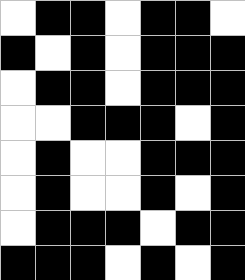[["white", "black", "black", "white", "black", "black", "white"], ["black", "white", "black", "white", "black", "black", "black"], ["white", "black", "black", "white", "black", "black", "black"], ["white", "white", "black", "black", "black", "white", "black"], ["white", "black", "white", "white", "black", "black", "black"], ["white", "black", "white", "white", "black", "white", "black"], ["white", "black", "black", "black", "white", "black", "black"], ["black", "black", "black", "white", "black", "white", "black"]]